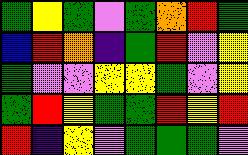[["green", "yellow", "green", "violet", "green", "orange", "red", "green"], ["blue", "red", "orange", "indigo", "green", "red", "violet", "yellow"], ["green", "violet", "violet", "yellow", "yellow", "green", "violet", "yellow"], ["green", "red", "yellow", "green", "green", "red", "yellow", "red"], ["red", "indigo", "yellow", "violet", "green", "green", "green", "violet"]]